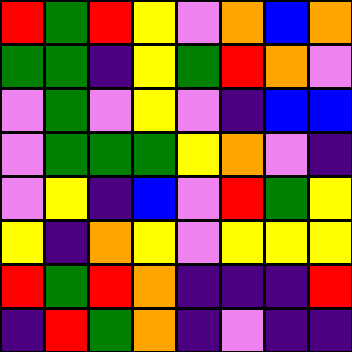[["red", "green", "red", "yellow", "violet", "orange", "blue", "orange"], ["green", "green", "indigo", "yellow", "green", "red", "orange", "violet"], ["violet", "green", "violet", "yellow", "violet", "indigo", "blue", "blue"], ["violet", "green", "green", "green", "yellow", "orange", "violet", "indigo"], ["violet", "yellow", "indigo", "blue", "violet", "red", "green", "yellow"], ["yellow", "indigo", "orange", "yellow", "violet", "yellow", "yellow", "yellow"], ["red", "green", "red", "orange", "indigo", "indigo", "indigo", "red"], ["indigo", "red", "green", "orange", "indigo", "violet", "indigo", "indigo"]]